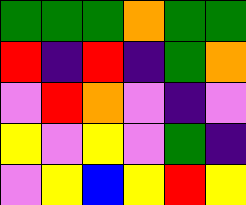[["green", "green", "green", "orange", "green", "green"], ["red", "indigo", "red", "indigo", "green", "orange"], ["violet", "red", "orange", "violet", "indigo", "violet"], ["yellow", "violet", "yellow", "violet", "green", "indigo"], ["violet", "yellow", "blue", "yellow", "red", "yellow"]]